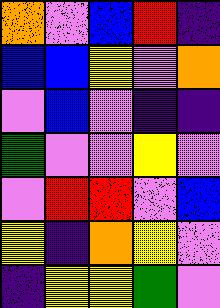[["orange", "violet", "blue", "red", "indigo"], ["blue", "blue", "yellow", "violet", "orange"], ["violet", "blue", "violet", "indigo", "indigo"], ["green", "violet", "violet", "yellow", "violet"], ["violet", "red", "red", "violet", "blue"], ["yellow", "indigo", "orange", "yellow", "violet"], ["indigo", "yellow", "yellow", "green", "violet"]]